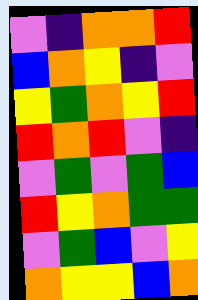[["violet", "indigo", "orange", "orange", "red"], ["blue", "orange", "yellow", "indigo", "violet"], ["yellow", "green", "orange", "yellow", "red"], ["red", "orange", "red", "violet", "indigo"], ["violet", "green", "violet", "green", "blue"], ["red", "yellow", "orange", "green", "green"], ["violet", "green", "blue", "violet", "yellow"], ["orange", "yellow", "yellow", "blue", "orange"]]